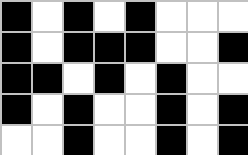[["black", "white", "black", "white", "black", "white", "white", "white"], ["black", "white", "black", "black", "black", "white", "white", "black"], ["black", "black", "white", "black", "white", "black", "white", "white"], ["black", "white", "black", "white", "white", "black", "white", "black"], ["white", "white", "black", "white", "white", "black", "white", "black"]]